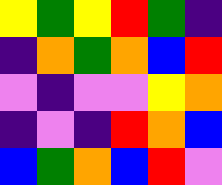[["yellow", "green", "yellow", "red", "green", "indigo"], ["indigo", "orange", "green", "orange", "blue", "red"], ["violet", "indigo", "violet", "violet", "yellow", "orange"], ["indigo", "violet", "indigo", "red", "orange", "blue"], ["blue", "green", "orange", "blue", "red", "violet"]]